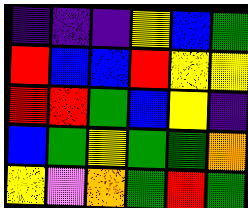[["indigo", "indigo", "indigo", "yellow", "blue", "green"], ["red", "blue", "blue", "red", "yellow", "yellow"], ["red", "red", "green", "blue", "yellow", "indigo"], ["blue", "green", "yellow", "green", "green", "orange"], ["yellow", "violet", "orange", "green", "red", "green"]]